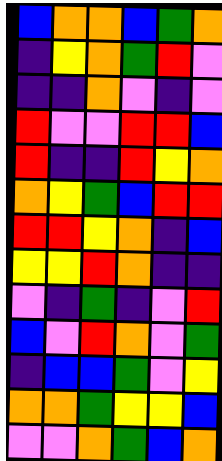[["blue", "orange", "orange", "blue", "green", "orange"], ["indigo", "yellow", "orange", "green", "red", "violet"], ["indigo", "indigo", "orange", "violet", "indigo", "violet"], ["red", "violet", "violet", "red", "red", "blue"], ["red", "indigo", "indigo", "red", "yellow", "orange"], ["orange", "yellow", "green", "blue", "red", "red"], ["red", "red", "yellow", "orange", "indigo", "blue"], ["yellow", "yellow", "red", "orange", "indigo", "indigo"], ["violet", "indigo", "green", "indigo", "violet", "red"], ["blue", "violet", "red", "orange", "violet", "green"], ["indigo", "blue", "blue", "green", "violet", "yellow"], ["orange", "orange", "green", "yellow", "yellow", "blue"], ["violet", "violet", "orange", "green", "blue", "orange"]]